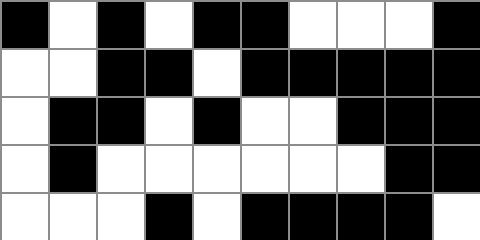[["black", "white", "black", "white", "black", "black", "white", "white", "white", "black"], ["white", "white", "black", "black", "white", "black", "black", "black", "black", "black"], ["white", "black", "black", "white", "black", "white", "white", "black", "black", "black"], ["white", "black", "white", "white", "white", "white", "white", "white", "black", "black"], ["white", "white", "white", "black", "white", "black", "black", "black", "black", "white"]]